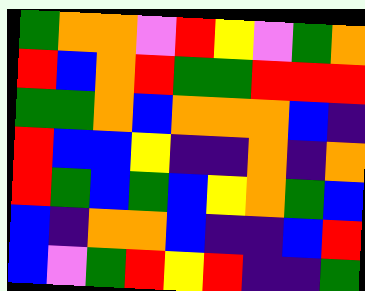[["green", "orange", "orange", "violet", "red", "yellow", "violet", "green", "orange"], ["red", "blue", "orange", "red", "green", "green", "red", "red", "red"], ["green", "green", "orange", "blue", "orange", "orange", "orange", "blue", "indigo"], ["red", "blue", "blue", "yellow", "indigo", "indigo", "orange", "indigo", "orange"], ["red", "green", "blue", "green", "blue", "yellow", "orange", "green", "blue"], ["blue", "indigo", "orange", "orange", "blue", "indigo", "indigo", "blue", "red"], ["blue", "violet", "green", "red", "yellow", "red", "indigo", "indigo", "green"]]